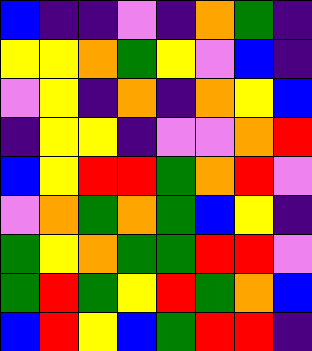[["blue", "indigo", "indigo", "violet", "indigo", "orange", "green", "indigo"], ["yellow", "yellow", "orange", "green", "yellow", "violet", "blue", "indigo"], ["violet", "yellow", "indigo", "orange", "indigo", "orange", "yellow", "blue"], ["indigo", "yellow", "yellow", "indigo", "violet", "violet", "orange", "red"], ["blue", "yellow", "red", "red", "green", "orange", "red", "violet"], ["violet", "orange", "green", "orange", "green", "blue", "yellow", "indigo"], ["green", "yellow", "orange", "green", "green", "red", "red", "violet"], ["green", "red", "green", "yellow", "red", "green", "orange", "blue"], ["blue", "red", "yellow", "blue", "green", "red", "red", "indigo"]]